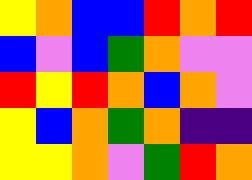[["yellow", "orange", "blue", "blue", "red", "orange", "red"], ["blue", "violet", "blue", "green", "orange", "violet", "violet"], ["red", "yellow", "red", "orange", "blue", "orange", "violet"], ["yellow", "blue", "orange", "green", "orange", "indigo", "indigo"], ["yellow", "yellow", "orange", "violet", "green", "red", "orange"]]